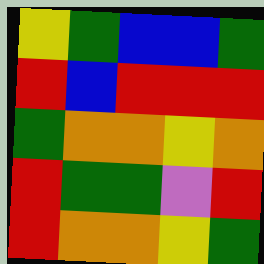[["yellow", "green", "blue", "blue", "green"], ["red", "blue", "red", "red", "red"], ["green", "orange", "orange", "yellow", "orange"], ["red", "green", "green", "violet", "red"], ["red", "orange", "orange", "yellow", "green"]]